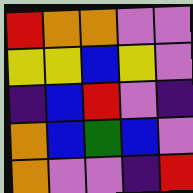[["red", "orange", "orange", "violet", "violet"], ["yellow", "yellow", "blue", "yellow", "violet"], ["indigo", "blue", "red", "violet", "indigo"], ["orange", "blue", "green", "blue", "violet"], ["orange", "violet", "violet", "indigo", "red"]]